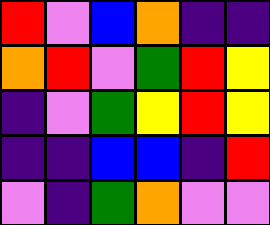[["red", "violet", "blue", "orange", "indigo", "indigo"], ["orange", "red", "violet", "green", "red", "yellow"], ["indigo", "violet", "green", "yellow", "red", "yellow"], ["indigo", "indigo", "blue", "blue", "indigo", "red"], ["violet", "indigo", "green", "orange", "violet", "violet"]]